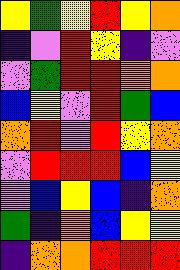[["yellow", "green", "yellow", "red", "yellow", "orange"], ["indigo", "violet", "red", "yellow", "indigo", "violet"], ["violet", "green", "red", "red", "orange", "orange"], ["blue", "yellow", "violet", "red", "green", "blue"], ["orange", "red", "violet", "red", "yellow", "orange"], ["violet", "red", "red", "red", "blue", "yellow"], ["violet", "blue", "yellow", "blue", "indigo", "orange"], ["green", "indigo", "orange", "blue", "yellow", "yellow"], ["indigo", "orange", "orange", "red", "red", "red"]]